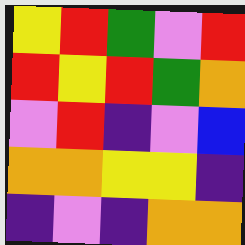[["yellow", "red", "green", "violet", "red"], ["red", "yellow", "red", "green", "orange"], ["violet", "red", "indigo", "violet", "blue"], ["orange", "orange", "yellow", "yellow", "indigo"], ["indigo", "violet", "indigo", "orange", "orange"]]